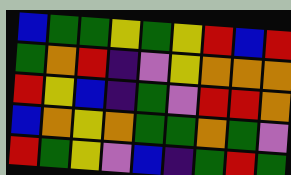[["blue", "green", "green", "yellow", "green", "yellow", "red", "blue", "red"], ["green", "orange", "red", "indigo", "violet", "yellow", "orange", "orange", "orange"], ["red", "yellow", "blue", "indigo", "green", "violet", "red", "red", "orange"], ["blue", "orange", "yellow", "orange", "green", "green", "orange", "green", "violet"], ["red", "green", "yellow", "violet", "blue", "indigo", "green", "red", "green"]]